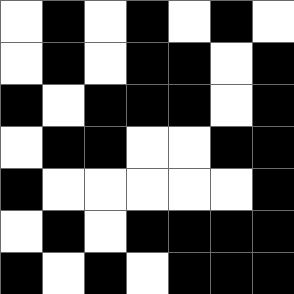[["white", "black", "white", "black", "white", "black", "white"], ["white", "black", "white", "black", "black", "white", "black"], ["black", "white", "black", "black", "black", "white", "black"], ["white", "black", "black", "white", "white", "black", "black"], ["black", "white", "white", "white", "white", "white", "black"], ["white", "black", "white", "black", "black", "black", "black"], ["black", "white", "black", "white", "black", "black", "black"]]